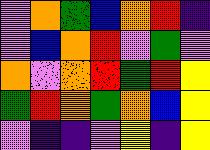[["violet", "orange", "green", "blue", "orange", "red", "indigo"], ["violet", "blue", "orange", "red", "violet", "green", "violet"], ["orange", "violet", "orange", "red", "green", "red", "yellow"], ["green", "red", "orange", "green", "orange", "blue", "yellow"], ["violet", "indigo", "indigo", "violet", "yellow", "indigo", "yellow"]]